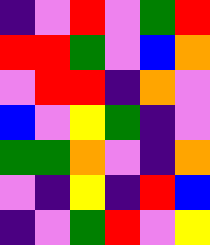[["indigo", "violet", "red", "violet", "green", "red"], ["red", "red", "green", "violet", "blue", "orange"], ["violet", "red", "red", "indigo", "orange", "violet"], ["blue", "violet", "yellow", "green", "indigo", "violet"], ["green", "green", "orange", "violet", "indigo", "orange"], ["violet", "indigo", "yellow", "indigo", "red", "blue"], ["indigo", "violet", "green", "red", "violet", "yellow"]]